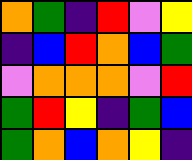[["orange", "green", "indigo", "red", "violet", "yellow"], ["indigo", "blue", "red", "orange", "blue", "green"], ["violet", "orange", "orange", "orange", "violet", "red"], ["green", "red", "yellow", "indigo", "green", "blue"], ["green", "orange", "blue", "orange", "yellow", "indigo"]]